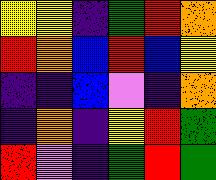[["yellow", "yellow", "indigo", "green", "red", "orange"], ["red", "orange", "blue", "red", "blue", "yellow"], ["indigo", "indigo", "blue", "violet", "indigo", "orange"], ["indigo", "orange", "indigo", "yellow", "red", "green"], ["red", "violet", "indigo", "green", "red", "green"]]